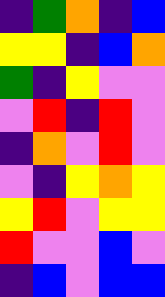[["indigo", "green", "orange", "indigo", "blue"], ["yellow", "yellow", "indigo", "blue", "orange"], ["green", "indigo", "yellow", "violet", "violet"], ["violet", "red", "indigo", "red", "violet"], ["indigo", "orange", "violet", "red", "violet"], ["violet", "indigo", "yellow", "orange", "yellow"], ["yellow", "red", "violet", "yellow", "yellow"], ["red", "violet", "violet", "blue", "violet"], ["indigo", "blue", "violet", "blue", "blue"]]